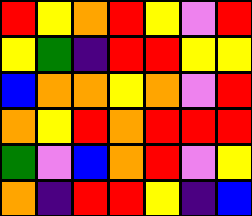[["red", "yellow", "orange", "red", "yellow", "violet", "red"], ["yellow", "green", "indigo", "red", "red", "yellow", "yellow"], ["blue", "orange", "orange", "yellow", "orange", "violet", "red"], ["orange", "yellow", "red", "orange", "red", "red", "red"], ["green", "violet", "blue", "orange", "red", "violet", "yellow"], ["orange", "indigo", "red", "red", "yellow", "indigo", "blue"]]